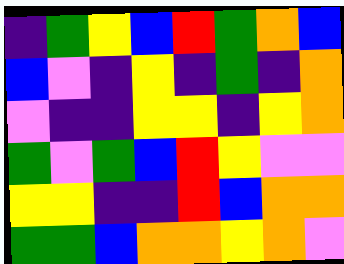[["indigo", "green", "yellow", "blue", "red", "green", "orange", "blue"], ["blue", "violet", "indigo", "yellow", "indigo", "green", "indigo", "orange"], ["violet", "indigo", "indigo", "yellow", "yellow", "indigo", "yellow", "orange"], ["green", "violet", "green", "blue", "red", "yellow", "violet", "violet"], ["yellow", "yellow", "indigo", "indigo", "red", "blue", "orange", "orange"], ["green", "green", "blue", "orange", "orange", "yellow", "orange", "violet"]]